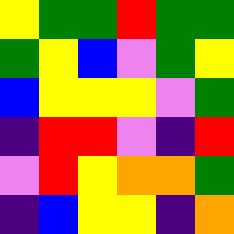[["yellow", "green", "green", "red", "green", "green"], ["green", "yellow", "blue", "violet", "green", "yellow"], ["blue", "yellow", "yellow", "yellow", "violet", "green"], ["indigo", "red", "red", "violet", "indigo", "red"], ["violet", "red", "yellow", "orange", "orange", "green"], ["indigo", "blue", "yellow", "yellow", "indigo", "orange"]]